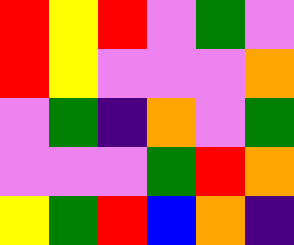[["red", "yellow", "red", "violet", "green", "violet"], ["red", "yellow", "violet", "violet", "violet", "orange"], ["violet", "green", "indigo", "orange", "violet", "green"], ["violet", "violet", "violet", "green", "red", "orange"], ["yellow", "green", "red", "blue", "orange", "indigo"]]